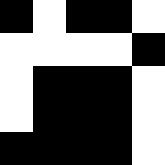[["black", "white", "black", "black", "white"], ["white", "white", "white", "white", "black"], ["white", "black", "black", "black", "white"], ["white", "black", "black", "black", "white"], ["black", "black", "black", "black", "white"]]